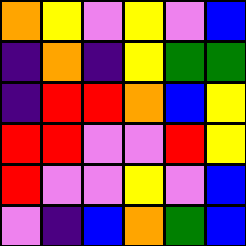[["orange", "yellow", "violet", "yellow", "violet", "blue"], ["indigo", "orange", "indigo", "yellow", "green", "green"], ["indigo", "red", "red", "orange", "blue", "yellow"], ["red", "red", "violet", "violet", "red", "yellow"], ["red", "violet", "violet", "yellow", "violet", "blue"], ["violet", "indigo", "blue", "orange", "green", "blue"]]